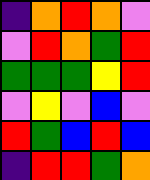[["indigo", "orange", "red", "orange", "violet"], ["violet", "red", "orange", "green", "red"], ["green", "green", "green", "yellow", "red"], ["violet", "yellow", "violet", "blue", "violet"], ["red", "green", "blue", "red", "blue"], ["indigo", "red", "red", "green", "orange"]]